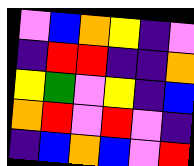[["violet", "blue", "orange", "yellow", "indigo", "violet"], ["indigo", "red", "red", "indigo", "indigo", "orange"], ["yellow", "green", "violet", "yellow", "indigo", "blue"], ["orange", "red", "violet", "red", "violet", "indigo"], ["indigo", "blue", "orange", "blue", "violet", "red"]]